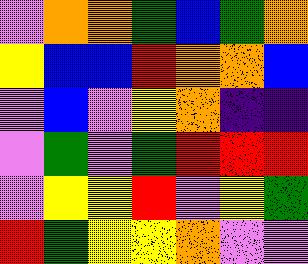[["violet", "orange", "orange", "green", "blue", "green", "orange"], ["yellow", "blue", "blue", "red", "orange", "orange", "blue"], ["violet", "blue", "violet", "yellow", "orange", "indigo", "indigo"], ["violet", "green", "violet", "green", "red", "red", "red"], ["violet", "yellow", "yellow", "red", "violet", "yellow", "green"], ["red", "green", "yellow", "yellow", "orange", "violet", "violet"]]